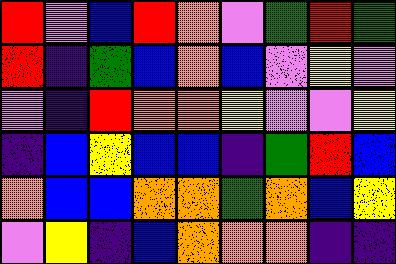[["red", "violet", "blue", "red", "orange", "violet", "green", "red", "green"], ["red", "indigo", "green", "blue", "orange", "blue", "violet", "yellow", "violet"], ["violet", "indigo", "red", "orange", "orange", "yellow", "violet", "violet", "yellow"], ["indigo", "blue", "yellow", "blue", "blue", "indigo", "green", "red", "blue"], ["orange", "blue", "blue", "orange", "orange", "green", "orange", "blue", "yellow"], ["violet", "yellow", "indigo", "blue", "orange", "orange", "orange", "indigo", "indigo"]]